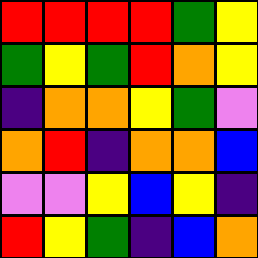[["red", "red", "red", "red", "green", "yellow"], ["green", "yellow", "green", "red", "orange", "yellow"], ["indigo", "orange", "orange", "yellow", "green", "violet"], ["orange", "red", "indigo", "orange", "orange", "blue"], ["violet", "violet", "yellow", "blue", "yellow", "indigo"], ["red", "yellow", "green", "indigo", "blue", "orange"]]